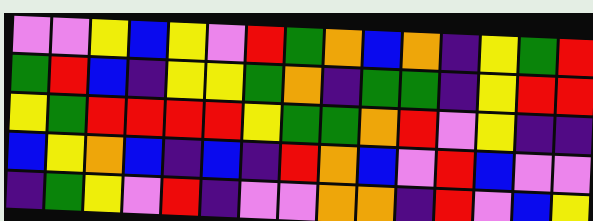[["violet", "violet", "yellow", "blue", "yellow", "violet", "red", "green", "orange", "blue", "orange", "indigo", "yellow", "green", "red"], ["green", "red", "blue", "indigo", "yellow", "yellow", "green", "orange", "indigo", "green", "green", "indigo", "yellow", "red", "red"], ["yellow", "green", "red", "red", "red", "red", "yellow", "green", "green", "orange", "red", "violet", "yellow", "indigo", "indigo"], ["blue", "yellow", "orange", "blue", "indigo", "blue", "indigo", "red", "orange", "blue", "violet", "red", "blue", "violet", "violet"], ["indigo", "green", "yellow", "violet", "red", "indigo", "violet", "violet", "orange", "orange", "indigo", "red", "violet", "blue", "yellow"]]